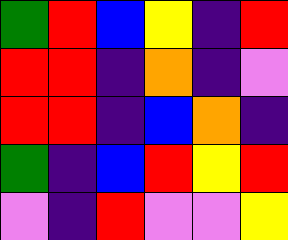[["green", "red", "blue", "yellow", "indigo", "red"], ["red", "red", "indigo", "orange", "indigo", "violet"], ["red", "red", "indigo", "blue", "orange", "indigo"], ["green", "indigo", "blue", "red", "yellow", "red"], ["violet", "indigo", "red", "violet", "violet", "yellow"]]